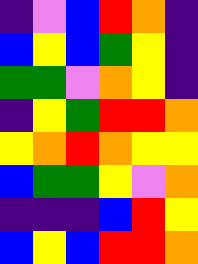[["indigo", "violet", "blue", "red", "orange", "indigo"], ["blue", "yellow", "blue", "green", "yellow", "indigo"], ["green", "green", "violet", "orange", "yellow", "indigo"], ["indigo", "yellow", "green", "red", "red", "orange"], ["yellow", "orange", "red", "orange", "yellow", "yellow"], ["blue", "green", "green", "yellow", "violet", "orange"], ["indigo", "indigo", "indigo", "blue", "red", "yellow"], ["blue", "yellow", "blue", "red", "red", "orange"]]